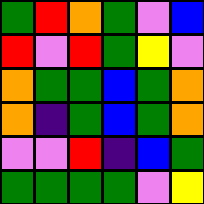[["green", "red", "orange", "green", "violet", "blue"], ["red", "violet", "red", "green", "yellow", "violet"], ["orange", "green", "green", "blue", "green", "orange"], ["orange", "indigo", "green", "blue", "green", "orange"], ["violet", "violet", "red", "indigo", "blue", "green"], ["green", "green", "green", "green", "violet", "yellow"]]